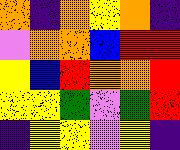[["orange", "indigo", "orange", "yellow", "orange", "indigo"], ["violet", "orange", "orange", "blue", "red", "red"], ["yellow", "blue", "red", "orange", "orange", "red"], ["yellow", "yellow", "green", "violet", "green", "red"], ["indigo", "yellow", "yellow", "violet", "yellow", "indigo"]]